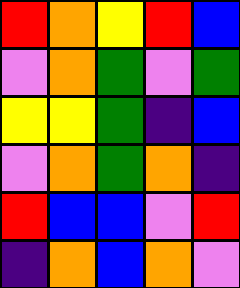[["red", "orange", "yellow", "red", "blue"], ["violet", "orange", "green", "violet", "green"], ["yellow", "yellow", "green", "indigo", "blue"], ["violet", "orange", "green", "orange", "indigo"], ["red", "blue", "blue", "violet", "red"], ["indigo", "orange", "blue", "orange", "violet"]]